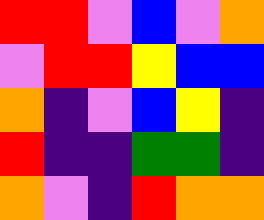[["red", "red", "violet", "blue", "violet", "orange"], ["violet", "red", "red", "yellow", "blue", "blue"], ["orange", "indigo", "violet", "blue", "yellow", "indigo"], ["red", "indigo", "indigo", "green", "green", "indigo"], ["orange", "violet", "indigo", "red", "orange", "orange"]]